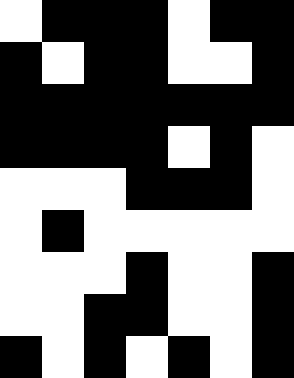[["white", "black", "black", "black", "white", "black", "black"], ["black", "white", "black", "black", "white", "white", "black"], ["black", "black", "black", "black", "black", "black", "black"], ["black", "black", "black", "black", "white", "black", "white"], ["white", "white", "white", "black", "black", "black", "white"], ["white", "black", "white", "white", "white", "white", "white"], ["white", "white", "white", "black", "white", "white", "black"], ["white", "white", "black", "black", "white", "white", "black"], ["black", "white", "black", "white", "black", "white", "black"]]